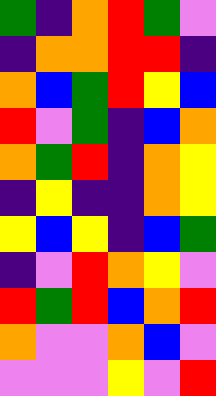[["green", "indigo", "orange", "red", "green", "violet"], ["indigo", "orange", "orange", "red", "red", "indigo"], ["orange", "blue", "green", "red", "yellow", "blue"], ["red", "violet", "green", "indigo", "blue", "orange"], ["orange", "green", "red", "indigo", "orange", "yellow"], ["indigo", "yellow", "indigo", "indigo", "orange", "yellow"], ["yellow", "blue", "yellow", "indigo", "blue", "green"], ["indigo", "violet", "red", "orange", "yellow", "violet"], ["red", "green", "red", "blue", "orange", "red"], ["orange", "violet", "violet", "orange", "blue", "violet"], ["violet", "violet", "violet", "yellow", "violet", "red"]]